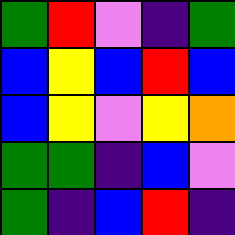[["green", "red", "violet", "indigo", "green"], ["blue", "yellow", "blue", "red", "blue"], ["blue", "yellow", "violet", "yellow", "orange"], ["green", "green", "indigo", "blue", "violet"], ["green", "indigo", "blue", "red", "indigo"]]